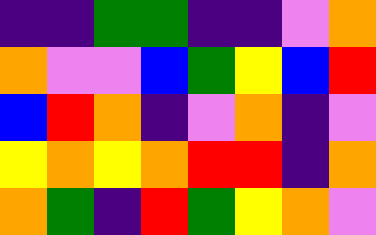[["indigo", "indigo", "green", "green", "indigo", "indigo", "violet", "orange"], ["orange", "violet", "violet", "blue", "green", "yellow", "blue", "red"], ["blue", "red", "orange", "indigo", "violet", "orange", "indigo", "violet"], ["yellow", "orange", "yellow", "orange", "red", "red", "indigo", "orange"], ["orange", "green", "indigo", "red", "green", "yellow", "orange", "violet"]]